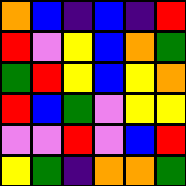[["orange", "blue", "indigo", "blue", "indigo", "red"], ["red", "violet", "yellow", "blue", "orange", "green"], ["green", "red", "yellow", "blue", "yellow", "orange"], ["red", "blue", "green", "violet", "yellow", "yellow"], ["violet", "violet", "red", "violet", "blue", "red"], ["yellow", "green", "indigo", "orange", "orange", "green"]]